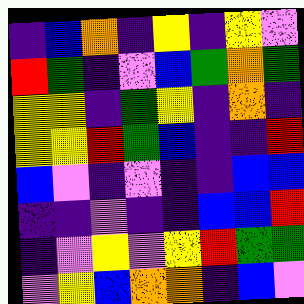[["indigo", "blue", "orange", "indigo", "yellow", "indigo", "yellow", "violet"], ["red", "green", "indigo", "violet", "blue", "green", "orange", "green"], ["yellow", "yellow", "indigo", "green", "yellow", "indigo", "orange", "indigo"], ["yellow", "yellow", "red", "green", "blue", "indigo", "indigo", "red"], ["blue", "violet", "indigo", "violet", "indigo", "indigo", "blue", "blue"], ["indigo", "indigo", "violet", "indigo", "indigo", "blue", "blue", "red"], ["indigo", "violet", "yellow", "violet", "yellow", "red", "green", "green"], ["violet", "yellow", "blue", "orange", "orange", "indigo", "blue", "violet"]]